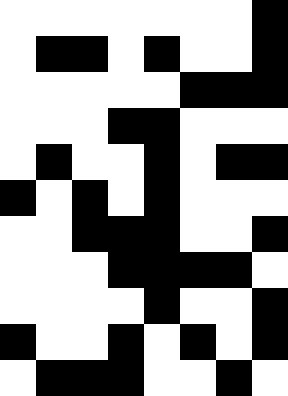[["white", "white", "white", "white", "white", "white", "white", "black"], ["white", "black", "black", "white", "black", "white", "white", "black"], ["white", "white", "white", "white", "white", "black", "black", "black"], ["white", "white", "white", "black", "black", "white", "white", "white"], ["white", "black", "white", "white", "black", "white", "black", "black"], ["black", "white", "black", "white", "black", "white", "white", "white"], ["white", "white", "black", "black", "black", "white", "white", "black"], ["white", "white", "white", "black", "black", "black", "black", "white"], ["white", "white", "white", "white", "black", "white", "white", "black"], ["black", "white", "white", "black", "white", "black", "white", "black"], ["white", "black", "black", "black", "white", "white", "black", "white"]]